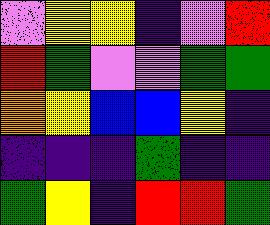[["violet", "yellow", "yellow", "indigo", "violet", "red"], ["red", "green", "violet", "violet", "green", "green"], ["orange", "yellow", "blue", "blue", "yellow", "indigo"], ["indigo", "indigo", "indigo", "green", "indigo", "indigo"], ["green", "yellow", "indigo", "red", "red", "green"]]